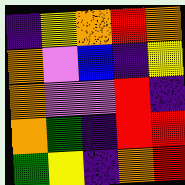[["indigo", "yellow", "orange", "red", "orange"], ["orange", "violet", "blue", "indigo", "yellow"], ["orange", "violet", "violet", "red", "indigo"], ["orange", "green", "indigo", "red", "red"], ["green", "yellow", "indigo", "orange", "red"]]